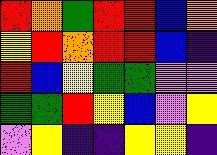[["red", "orange", "green", "red", "red", "blue", "orange"], ["yellow", "red", "orange", "red", "red", "blue", "indigo"], ["red", "blue", "yellow", "green", "green", "violet", "violet"], ["green", "green", "red", "yellow", "blue", "violet", "yellow"], ["violet", "yellow", "indigo", "indigo", "yellow", "yellow", "indigo"]]